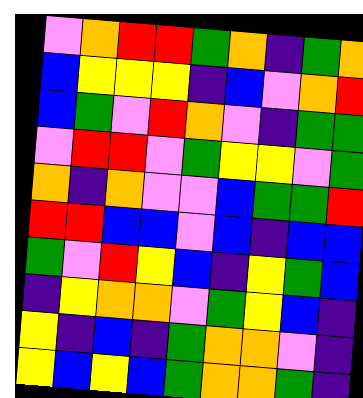[["violet", "orange", "red", "red", "green", "orange", "indigo", "green", "orange"], ["blue", "yellow", "yellow", "yellow", "indigo", "blue", "violet", "orange", "red"], ["blue", "green", "violet", "red", "orange", "violet", "indigo", "green", "green"], ["violet", "red", "red", "violet", "green", "yellow", "yellow", "violet", "green"], ["orange", "indigo", "orange", "violet", "violet", "blue", "green", "green", "red"], ["red", "red", "blue", "blue", "violet", "blue", "indigo", "blue", "blue"], ["green", "violet", "red", "yellow", "blue", "indigo", "yellow", "green", "blue"], ["indigo", "yellow", "orange", "orange", "violet", "green", "yellow", "blue", "indigo"], ["yellow", "indigo", "blue", "indigo", "green", "orange", "orange", "violet", "indigo"], ["yellow", "blue", "yellow", "blue", "green", "orange", "orange", "green", "indigo"]]